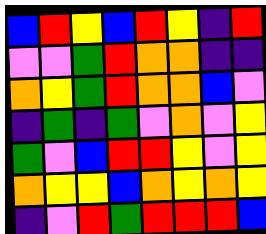[["blue", "red", "yellow", "blue", "red", "yellow", "indigo", "red"], ["violet", "violet", "green", "red", "orange", "orange", "indigo", "indigo"], ["orange", "yellow", "green", "red", "orange", "orange", "blue", "violet"], ["indigo", "green", "indigo", "green", "violet", "orange", "violet", "yellow"], ["green", "violet", "blue", "red", "red", "yellow", "violet", "yellow"], ["orange", "yellow", "yellow", "blue", "orange", "yellow", "orange", "yellow"], ["indigo", "violet", "red", "green", "red", "red", "red", "blue"]]